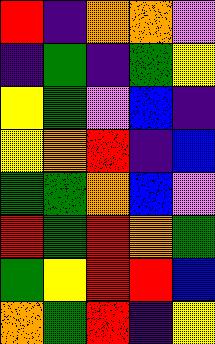[["red", "indigo", "orange", "orange", "violet"], ["indigo", "green", "indigo", "green", "yellow"], ["yellow", "green", "violet", "blue", "indigo"], ["yellow", "orange", "red", "indigo", "blue"], ["green", "green", "orange", "blue", "violet"], ["red", "green", "red", "orange", "green"], ["green", "yellow", "red", "red", "blue"], ["orange", "green", "red", "indigo", "yellow"]]